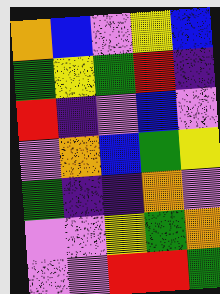[["orange", "blue", "violet", "yellow", "blue"], ["green", "yellow", "green", "red", "indigo"], ["red", "indigo", "violet", "blue", "violet"], ["violet", "orange", "blue", "green", "yellow"], ["green", "indigo", "indigo", "orange", "violet"], ["violet", "violet", "yellow", "green", "orange"], ["violet", "violet", "red", "red", "green"]]